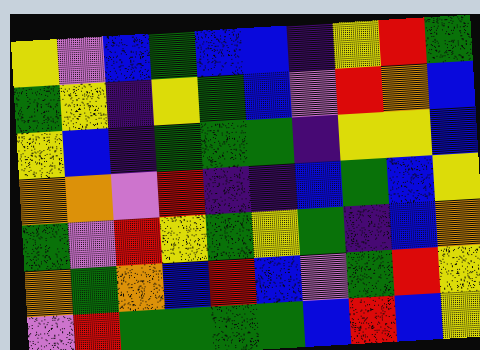[["yellow", "violet", "blue", "green", "blue", "blue", "indigo", "yellow", "red", "green"], ["green", "yellow", "indigo", "yellow", "green", "blue", "violet", "red", "orange", "blue"], ["yellow", "blue", "indigo", "green", "green", "green", "indigo", "yellow", "yellow", "blue"], ["orange", "orange", "violet", "red", "indigo", "indigo", "blue", "green", "blue", "yellow"], ["green", "violet", "red", "yellow", "green", "yellow", "green", "indigo", "blue", "orange"], ["orange", "green", "orange", "blue", "red", "blue", "violet", "green", "red", "yellow"], ["violet", "red", "green", "green", "green", "green", "blue", "red", "blue", "yellow"]]